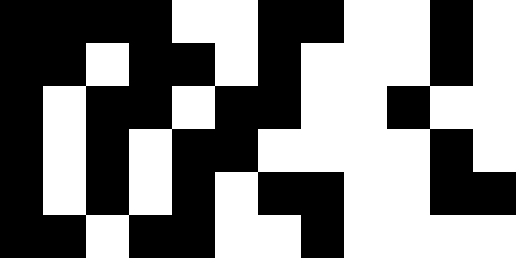[["black", "black", "black", "black", "white", "white", "black", "black", "white", "white", "black", "white"], ["black", "black", "white", "black", "black", "white", "black", "white", "white", "white", "black", "white"], ["black", "white", "black", "black", "white", "black", "black", "white", "white", "black", "white", "white"], ["black", "white", "black", "white", "black", "black", "white", "white", "white", "white", "black", "white"], ["black", "white", "black", "white", "black", "white", "black", "black", "white", "white", "black", "black"], ["black", "black", "white", "black", "black", "white", "white", "black", "white", "white", "white", "white"]]